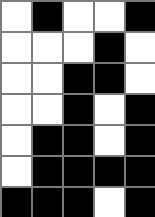[["white", "black", "white", "white", "black"], ["white", "white", "white", "black", "white"], ["white", "white", "black", "black", "white"], ["white", "white", "black", "white", "black"], ["white", "black", "black", "white", "black"], ["white", "black", "black", "black", "black"], ["black", "black", "black", "white", "black"]]